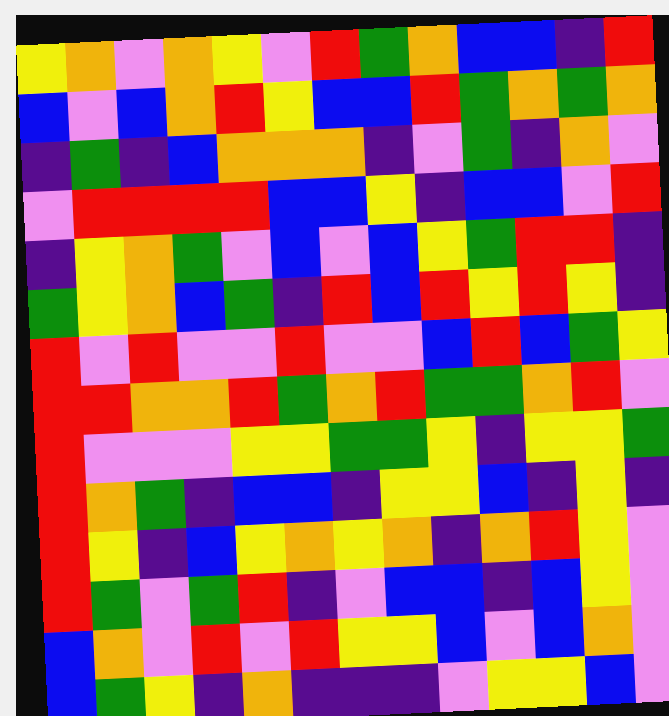[["yellow", "orange", "violet", "orange", "yellow", "violet", "red", "green", "orange", "blue", "blue", "indigo", "red"], ["blue", "violet", "blue", "orange", "red", "yellow", "blue", "blue", "red", "green", "orange", "green", "orange"], ["indigo", "green", "indigo", "blue", "orange", "orange", "orange", "indigo", "violet", "green", "indigo", "orange", "violet"], ["violet", "red", "red", "red", "red", "blue", "blue", "yellow", "indigo", "blue", "blue", "violet", "red"], ["indigo", "yellow", "orange", "green", "violet", "blue", "violet", "blue", "yellow", "green", "red", "red", "indigo"], ["green", "yellow", "orange", "blue", "green", "indigo", "red", "blue", "red", "yellow", "red", "yellow", "indigo"], ["red", "violet", "red", "violet", "violet", "red", "violet", "violet", "blue", "red", "blue", "green", "yellow"], ["red", "red", "orange", "orange", "red", "green", "orange", "red", "green", "green", "orange", "red", "violet"], ["red", "violet", "violet", "violet", "yellow", "yellow", "green", "green", "yellow", "indigo", "yellow", "yellow", "green"], ["red", "orange", "green", "indigo", "blue", "blue", "indigo", "yellow", "yellow", "blue", "indigo", "yellow", "indigo"], ["red", "yellow", "indigo", "blue", "yellow", "orange", "yellow", "orange", "indigo", "orange", "red", "yellow", "violet"], ["red", "green", "violet", "green", "red", "indigo", "violet", "blue", "blue", "indigo", "blue", "yellow", "violet"], ["blue", "orange", "violet", "red", "violet", "red", "yellow", "yellow", "blue", "violet", "blue", "orange", "violet"], ["blue", "green", "yellow", "indigo", "orange", "indigo", "indigo", "indigo", "violet", "yellow", "yellow", "blue", "violet"]]